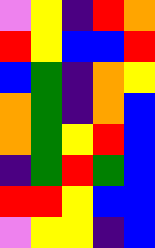[["violet", "yellow", "indigo", "red", "orange"], ["red", "yellow", "blue", "blue", "red"], ["blue", "green", "indigo", "orange", "yellow"], ["orange", "green", "indigo", "orange", "blue"], ["orange", "green", "yellow", "red", "blue"], ["indigo", "green", "red", "green", "blue"], ["red", "red", "yellow", "blue", "blue"], ["violet", "yellow", "yellow", "indigo", "blue"]]